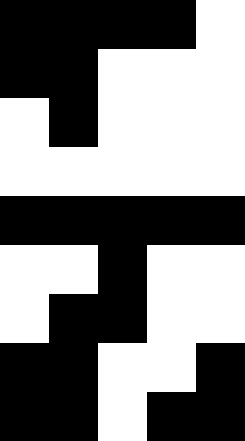[["black", "black", "black", "black", "white"], ["black", "black", "white", "white", "white"], ["white", "black", "white", "white", "white"], ["white", "white", "white", "white", "white"], ["black", "black", "black", "black", "black"], ["white", "white", "black", "white", "white"], ["white", "black", "black", "white", "white"], ["black", "black", "white", "white", "black"], ["black", "black", "white", "black", "black"]]